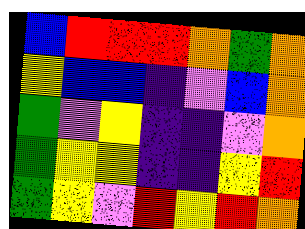[["blue", "red", "red", "red", "orange", "green", "orange"], ["yellow", "blue", "blue", "indigo", "violet", "blue", "orange"], ["green", "violet", "yellow", "indigo", "indigo", "violet", "orange"], ["green", "yellow", "yellow", "indigo", "indigo", "yellow", "red"], ["green", "yellow", "violet", "red", "yellow", "red", "orange"]]